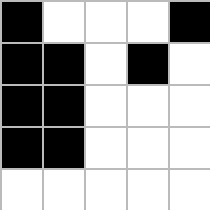[["black", "white", "white", "white", "black"], ["black", "black", "white", "black", "white"], ["black", "black", "white", "white", "white"], ["black", "black", "white", "white", "white"], ["white", "white", "white", "white", "white"]]